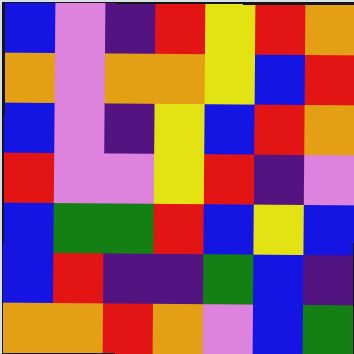[["blue", "violet", "indigo", "red", "yellow", "red", "orange"], ["orange", "violet", "orange", "orange", "yellow", "blue", "red"], ["blue", "violet", "indigo", "yellow", "blue", "red", "orange"], ["red", "violet", "violet", "yellow", "red", "indigo", "violet"], ["blue", "green", "green", "red", "blue", "yellow", "blue"], ["blue", "red", "indigo", "indigo", "green", "blue", "indigo"], ["orange", "orange", "red", "orange", "violet", "blue", "green"]]